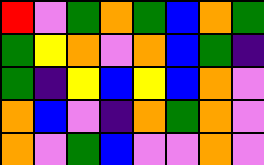[["red", "violet", "green", "orange", "green", "blue", "orange", "green"], ["green", "yellow", "orange", "violet", "orange", "blue", "green", "indigo"], ["green", "indigo", "yellow", "blue", "yellow", "blue", "orange", "violet"], ["orange", "blue", "violet", "indigo", "orange", "green", "orange", "violet"], ["orange", "violet", "green", "blue", "violet", "violet", "orange", "violet"]]